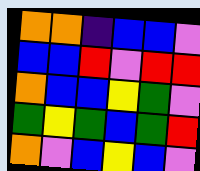[["orange", "orange", "indigo", "blue", "blue", "violet"], ["blue", "blue", "red", "violet", "red", "red"], ["orange", "blue", "blue", "yellow", "green", "violet"], ["green", "yellow", "green", "blue", "green", "red"], ["orange", "violet", "blue", "yellow", "blue", "violet"]]